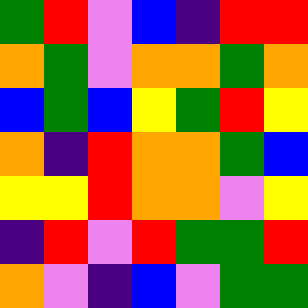[["green", "red", "violet", "blue", "indigo", "red", "red"], ["orange", "green", "violet", "orange", "orange", "green", "orange"], ["blue", "green", "blue", "yellow", "green", "red", "yellow"], ["orange", "indigo", "red", "orange", "orange", "green", "blue"], ["yellow", "yellow", "red", "orange", "orange", "violet", "yellow"], ["indigo", "red", "violet", "red", "green", "green", "red"], ["orange", "violet", "indigo", "blue", "violet", "green", "green"]]